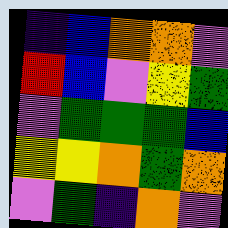[["indigo", "blue", "orange", "orange", "violet"], ["red", "blue", "violet", "yellow", "green"], ["violet", "green", "green", "green", "blue"], ["yellow", "yellow", "orange", "green", "orange"], ["violet", "green", "indigo", "orange", "violet"]]